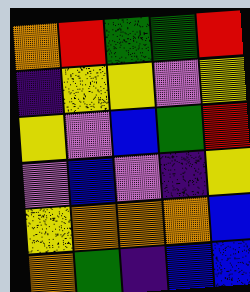[["orange", "red", "green", "green", "red"], ["indigo", "yellow", "yellow", "violet", "yellow"], ["yellow", "violet", "blue", "green", "red"], ["violet", "blue", "violet", "indigo", "yellow"], ["yellow", "orange", "orange", "orange", "blue"], ["orange", "green", "indigo", "blue", "blue"]]